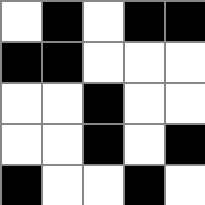[["white", "black", "white", "black", "black"], ["black", "black", "white", "white", "white"], ["white", "white", "black", "white", "white"], ["white", "white", "black", "white", "black"], ["black", "white", "white", "black", "white"]]